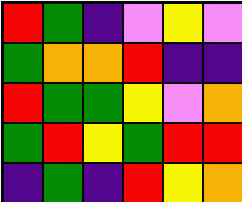[["red", "green", "indigo", "violet", "yellow", "violet"], ["green", "orange", "orange", "red", "indigo", "indigo"], ["red", "green", "green", "yellow", "violet", "orange"], ["green", "red", "yellow", "green", "red", "red"], ["indigo", "green", "indigo", "red", "yellow", "orange"]]